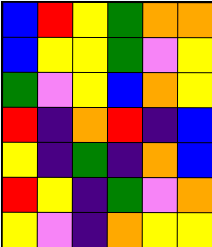[["blue", "red", "yellow", "green", "orange", "orange"], ["blue", "yellow", "yellow", "green", "violet", "yellow"], ["green", "violet", "yellow", "blue", "orange", "yellow"], ["red", "indigo", "orange", "red", "indigo", "blue"], ["yellow", "indigo", "green", "indigo", "orange", "blue"], ["red", "yellow", "indigo", "green", "violet", "orange"], ["yellow", "violet", "indigo", "orange", "yellow", "yellow"]]